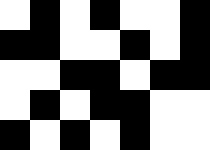[["white", "black", "white", "black", "white", "white", "black"], ["black", "black", "white", "white", "black", "white", "black"], ["white", "white", "black", "black", "white", "black", "black"], ["white", "black", "white", "black", "black", "white", "white"], ["black", "white", "black", "white", "black", "white", "white"]]